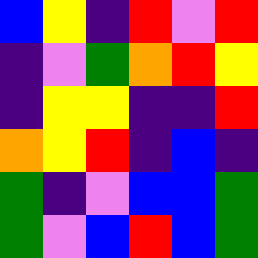[["blue", "yellow", "indigo", "red", "violet", "red"], ["indigo", "violet", "green", "orange", "red", "yellow"], ["indigo", "yellow", "yellow", "indigo", "indigo", "red"], ["orange", "yellow", "red", "indigo", "blue", "indigo"], ["green", "indigo", "violet", "blue", "blue", "green"], ["green", "violet", "blue", "red", "blue", "green"]]